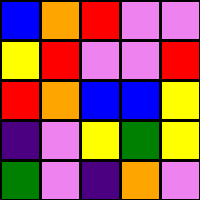[["blue", "orange", "red", "violet", "violet"], ["yellow", "red", "violet", "violet", "red"], ["red", "orange", "blue", "blue", "yellow"], ["indigo", "violet", "yellow", "green", "yellow"], ["green", "violet", "indigo", "orange", "violet"]]